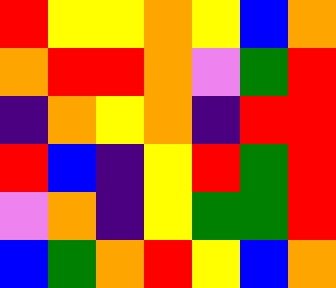[["red", "yellow", "yellow", "orange", "yellow", "blue", "orange"], ["orange", "red", "red", "orange", "violet", "green", "red"], ["indigo", "orange", "yellow", "orange", "indigo", "red", "red"], ["red", "blue", "indigo", "yellow", "red", "green", "red"], ["violet", "orange", "indigo", "yellow", "green", "green", "red"], ["blue", "green", "orange", "red", "yellow", "blue", "orange"]]